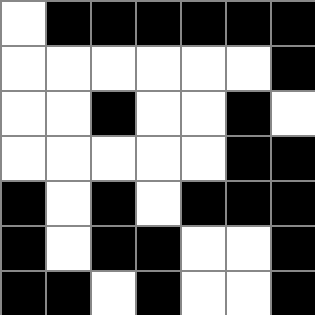[["white", "black", "black", "black", "black", "black", "black"], ["white", "white", "white", "white", "white", "white", "black"], ["white", "white", "black", "white", "white", "black", "white"], ["white", "white", "white", "white", "white", "black", "black"], ["black", "white", "black", "white", "black", "black", "black"], ["black", "white", "black", "black", "white", "white", "black"], ["black", "black", "white", "black", "white", "white", "black"]]